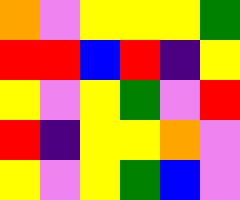[["orange", "violet", "yellow", "yellow", "yellow", "green"], ["red", "red", "blue", "red", "indigo", "yellow"], ["yellow", "violet", "yellow", "green", "violet", "red"], ["red", "indigo", "yellow", "yellow", "orange", "violet"], ["yellow", "violet", "yellow", "green", "blue", "violet"]]